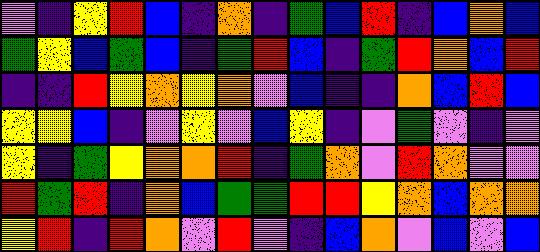[["violet", "indigo", "yellow", "red", "blue", "indigo", "orange", "indigo", "green", "blue", "red", "indigo", "blue", "orange", "blue"], ["green", "yellow", "blue", "green", "blue", "indigo", "green", "red", "blue", "indigo", "green", "red", "orange", "blue", "red"], ["indigo", "indigo", "red", "yellow", "orange", "yellow", "orange", "violet", "blue", "indigo", "indigo", "orange", "blue", "red", "blue"], ["yellow", "yellow", "blue", "indigo", "violet", "yellow", "violet", "blue", "yellow", "indigo", "violet", "green", "violet", "indigo", "violet"], ["yellow", "indigo", "green", "yellow", "orange", "orange", "red", "indigo", "green", "orange", "violet", "red", "orange", "violet", "violet"], ["red", "green", "red", "indigo", "orange", "blue", "green", "green", "red", "red", "yellow", "orange", "blue", "orange", "orange"], ["yellow", "red", "indigo", "red", "orange", "violet", "red", "violet", "indigo", "blue", "orange", "violet", "blue", "violet", "blue"]]